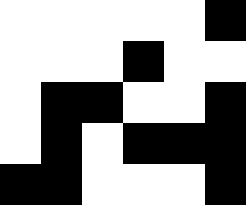[["white", "white", "white", "white", "white", "black"], ["white", "white", "white", "black", "white", "white"], ["white", "black", "black", "white", "white", "black"], ["white", "black", "white", "black", "black", "black"], ["black", "black", "white", "white", "white", "black"]]